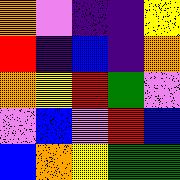[["orange", "violet", "indigo", "indigo", "yellow"], ["red", "indigo", "blue", "indigo", "orange"], ["orange", "yellow", "red", "green", "violet"], ["violet", "blue", "violet", "red", "blue"], ["blue", "orange", "yellow", "green", "green"]]